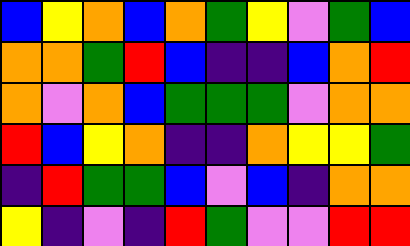[["blue", "yellow", "orange", "blue", "orange", "green", "yellow", "violet", "green", "blue"], ["orange", "orange", "green", "red", "blue", "indigo", "indigo", "blue", "orange", "red"], ["orange", "violet", "orange", "blue", "green", "green", "green", "violet", "orange", "orange"], ["red", "blue", "yellow", "orange", "indigo", "indigo", "orange", "yellow", "yellow", "green"], ["indigo", "red", "green", "green", "blue", "violet", "blue", "indigo", "orange", "orange"], ["yellow", "indigo", "violet", "indigo", "red", "green", "violet", "violet", "red", "red"]]